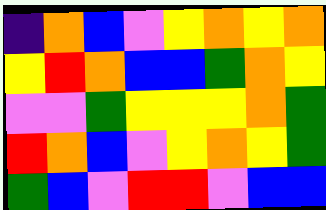[["indigo", "orange", "blue", "violet", "yellow", "orange", "yellow", "orange"], ["yellow", "red", "orange", "blue", "blue", "green", "orange", "yellow"], ["violet", "violet", "green", "yellow", "yellow", "yellow", "orange", "green"], ["red", "orange", "blue", "violet", "yellow", "orange", "yellow", "green"], ["green", "blue", "violet", "red", "red", "violet", "blue", "blue"]]